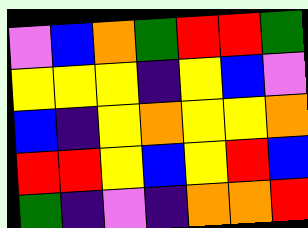[["violet", "blue", "orange", "green", "red", "red", "green"], ["yellow", "yellow", "yellow", "indigo", "yellow", "blue", "violet"], ["blue", "indigo", "yellow", "orange", "yellow", "yellow", "orange"], ["red", "red", "yellow", "blue", "yellow", "red", "blue"], ["green", "indigo", "violet", "indigo", "orange", "orange", "red"]]